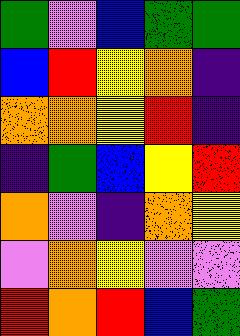[["green", "violet", "blue", "green", "green"], ["blue", "red", "yellow", "orange", "indigo"], ["orange", "orange", "yellow", "red", "indigo"], ["indigo", "green", "blue", "yellow", "red"], ["orange", "violet", "indigo", "orange", "yellow"], ["violet", "orange", "yellow", "violet", "violet"], ["red", "orange", "red", "blue", "green"]]